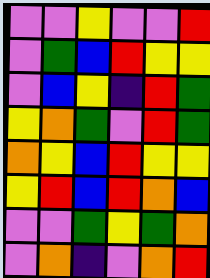[["violet", "violet", "yellow", "violet", "violet", "red"], ["violet", "green", "blue", "red", "yellow", "yellow"], ["violet", "blue", "yellow", "indigo", "red", "green"], ["yellow", "orange", "green", "violet", "red", "green"], ["orange", "yellow", "blue", "red", "yellow", "yellow"], ["yellow", "red", "blue", "red", "orange", "blue"], ["violet", "violet", "green", "yellow", "green", "orange"], ["violet", "orange", "indigo", "violet", "orange", "red"]]